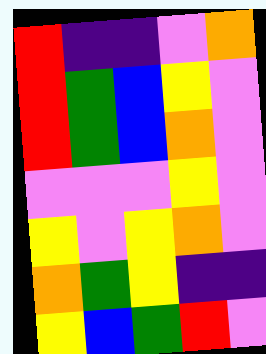[["red", "indigo", "indigo", "violet", "orange"], ["red", "green", "blue", "yellow", "violet"], ["red", "green", "blue", "orange", "violet"], ["violet", "violet", "violet", "yellow", "violet"], ["yellow", "violet", "yellow", "orange", "violet"], ["orange", "green", "yellow", "indigo", "indigo"], ["yellow", "blue", "green", "red", "violet"]]